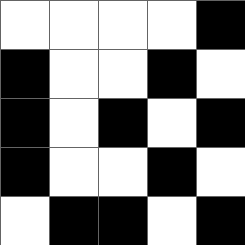[["white", "white", "white", "white", "black"], ["black", "white", "white", "black", "white"], ["black", "white", "black", "white", "black"], ["black", "white", "white", "black", "white"], ["white", "black", "black", "white", "black"]]